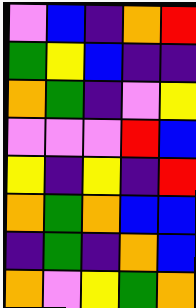[["violet", "blue", "indigo", "orange", "red"], ["green", "yellow", "blue", "indigo", "indigo"], ["orange", "green", "indigo", "violet", "yellow"], ["violet", "violet", "violet", "red", "blue"], ["yellow", "indigo", "yellow", "indigo", "red"], ["orange", "green", "orange", "blue", "blue"], ["indigo", "green", "indigo", "orange", "blue"], ["orange", "violet", "yellow", "green", "orange"]]